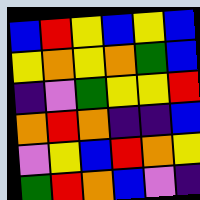[["blue", "red", "yellow", "blue", "yellow", "blue"], ["yellow", "orange", "yellow", "orange", "green", "blue"], ["indigo", "violet", "green", "yellow", "yellow", "red"], ["orange", "red", "orange", "indigo", "indigo", "blue"], ["violet", "yellow", "blue", "red", "orange", "yellow"], ["green", "red", "orange", "blue", "violet", "indigo"]]